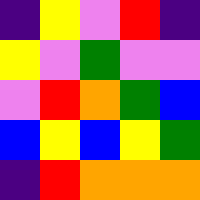[["indigo", "yellow", "violet", "red", "indigo"], ["yellow", "violet", "green", "violet", "violet"], ["violet", "red", "orange", "green", "blue"], ["blue", "yellow", "blue", "yellow", "green"], ["indigo", "red", "orange", "orange", "orange"]]